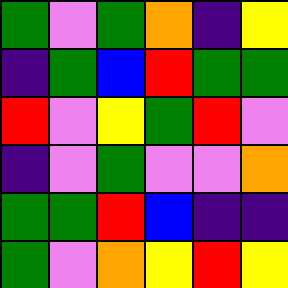[["green", "violet", "green", "orange", "indigo", "yellow"], ["indigo", "green", "blue", "red", "green", "green"], ["red", "violet", "yellow", "green", "red", "violet"], ["indigo", "violet", "green", "violet", "violet", "orange"], ["green", "green", "red", "blue", "indigo", "indigo"], ["green", "violet", "orange", "yellow", "red", "yellow"]]